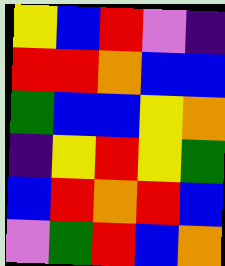[["yellow", "blue", "red", "violet", "indigo"], ["red", "red", "orange", "blue", "blue"], ["green", "blue", "blue", "yellow", "orange"], ["indigo", "yellow", "red", "yellow", "green"], ["blue", "red", "orange", "red", "blue"], ["violet", "green", "red", "blue", "orange"]]